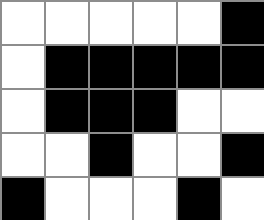[["white", "white", "white", "white", "white", "black"], ["white", "black", "black", "black", "black", "black"], ["white", "black", "black", "black", "white", "white"], ["white", "white", "black", "white", "white", "black"], ["black", "white", "white", "white", "black", "white"]]